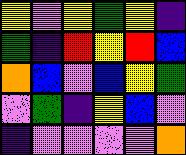[["yellow", "violet", "yellow", "green", "yellow", "indigo"], ["green", "indigo", "red", "yellow", "red", "blue"], ["orange", "blue", "violet", "blue", "yellow", "green"], ["violet", "green", "indigo", "yellow", "blue", "violet"], ["indigo", "violet", "violet", "violet", "violet", "orange"]]